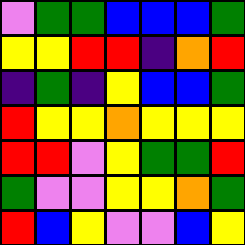[["violet", "green", "green", "blue", "blue", "blue", "green"], ["yellow", "yellow", "red", "red", "indigo", "orange", "red"], ["indigo", "green", "indigo", "yellow", "blue", "blue", "green"], ["red", "yellow", "yellow", "orange", "yellow", "yellow", "yellow"], ["red", "red", "violet", "yellow", "green", "green", "red"], ["green", "violet", "violet", "yellow", "yellow", "orange", "green"], ["red", "blue", "yellow", "violet", "violet", "blue", "yellow"]]